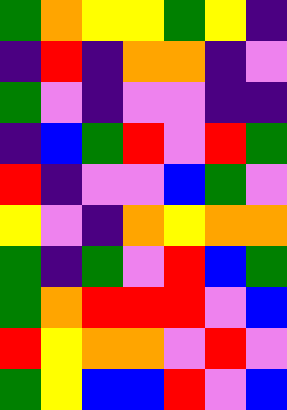[["green", "orange", "yellow", "yellow", "green", "yellow", "indigo"], ["indigo", "red", "indigo", "orange", "orange", "indigo", "violet"], ["green", "violet", "indigo", "violet", "violet", "indigo", "indigo"], ["indigo", "blue", "green", "red", "violet", "red", "green"], ["red", "indigo", "violet", "violet", "blue", "green", "violet"], ["yellow", "violet", "indigo", "orange", "yellow", "orange", "orange"], ["green", "indigo", "green", "violet", "red", "blue", "green"], ["green", "orange", "red", "red", "red", "violet", "blue"], ["red", "yellow", "orange", "orange", "violet", "red", "violet"], ["green", "yellow", "blue", "blue", "red", "violet", "blue"]]